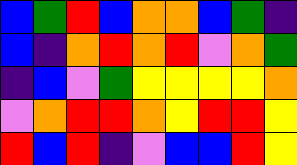[["blue", "green", "red", "blue", "orange", "orange", "blue", "green", "indigo"], ["blue", "indigo", "orange", "red", "orange", "red", "violet", "orange", "green"], ["indigo", "blue", "violet", "green", "yellow", "yellow", "yellow", "yellow", "orange"], ["violet", "orange", "red", "red", "orange", "yellow", "red", "red", "yellow"], ["red", "blue", "red", "indigo", "violet", "blue", "blue", "red", "yellow"]]